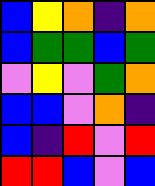[["blue", "yellow", "orange", "indigo", "orange"], ["blue", "green", "green", "blue", "green"], ["violet", "yellow", "violet", "green", "orange"], ["blue", "blue", "violet", "orange", "indigo"], ["blue", "indigo", "red", "violet", "red"], ["red", "red", "blue", "violet", "blue"]]